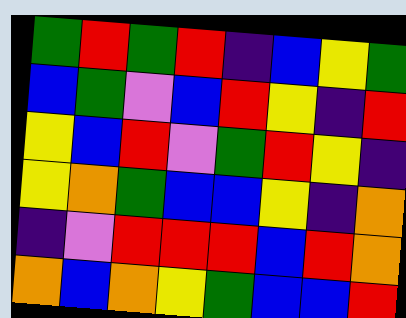[["green", "red", "green", "red", "indigo", "blue", "yellow", "green"], ["blue", "green", "violet", "blue", "red", "yellow", "indigo", "red"], ["yellow", "blue", "red", "violet", "green", "red", "yellow", "indigo"], ["yellow", "orange", "green", "blue", "blue", "yellow", "indigo", "orange"], ["indigo", "violet", "red", "red", "red", "blue", "red", "orange"], ["orange", "blue", "orange", "yellow", "green", "blue", "blue", "red"]]